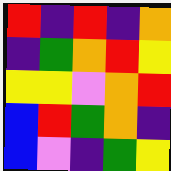[["red", "indigo", "red", "indigo", "orange"], ["indigo", "green", "orange", "red", "yellow"], ["yellow", "yellow", "violet", "orange", "red"], ["blue", "red", "green", "orange", "indigo"], ["blue", "violet", "indigo", "green", "yellow"]]